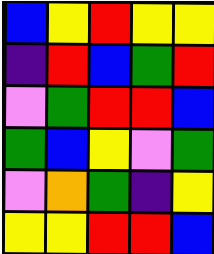[["blue", "yellow", "red", "yellow", "yellow"], ["indigo", "red", "blue", "green", "red"], ["violet", "green", "red", "red", "blue"], ["green", "blue", "yellow", "violet", "green"], ["violet", "orange", "green", "indigo", "yellow"], ["yellow", "yellow", "red", "red", "blue"]]